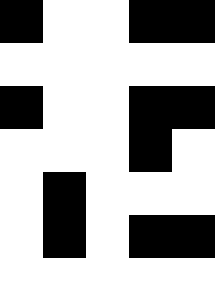[["black", "white", "white", "black", "black"], ["white", "white", "white", "white", "white"], ["black", "white", "white", "black", "black"], ["white", "white", "white", "black", "white"], ["white", "black", "white", "white", "white"], ["white", "black", "white", "black", "black"], ["white", "white", "white", "white", "white"]]